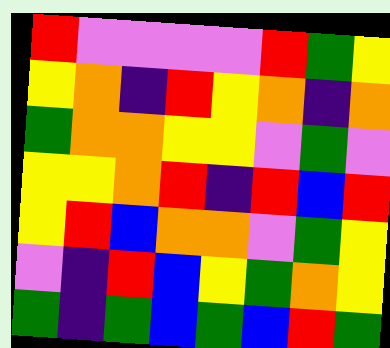[["red", "violet", "violet", "violet", "violet", "red", "green", "yellow"], ["yellow", "orange", "indigo", "red", "yellow", "orange", "indigo", "orange"], ["green", "orange", "orange", "yellow", "yellow", "violet", "green", "violet"], ["yellow", "yellow", "orange", "red", "indigo", "red", "blue", "red"], ["yellow", "red", "blue", "orange", "orange", "violet", "green", "yellow"], ["violet", "indigo", "red", "blue", "yellow", "green", "orange", "yellow"], ["green", "indigo", "green", "blue", "green", "blue", "red", "green"]]